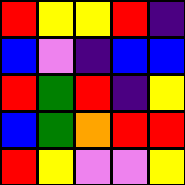[["red", "yellow", "yellow", "red", "indigo"], ["blue", "violet", "indigo", "blue", "blue"], ["red", "green", "red", "indigo", "yellow"], ["blue", "green", "orange", "red", "red"], ["red", "yellow", "violet", "violet", "yellow"]]